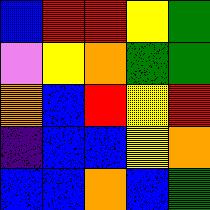[["blue", "red", "red", "yellow", "green"], ["violet", "yellow", "orange", "green", "green"], ["orange", "blue", "red", "yellow", "red"], ["indigo", "blue", "blue", "yellow", "orange"], ["blue", "blue", "orange", "blue", "green"]]